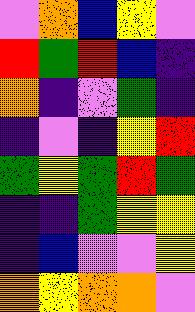[["violet", "orange", "blue", "yellow", "violet"], ["red", "green", "red", "blue", "indigo"], ["orange", "indigo", "violet", "green", "indigo"], ["indigo", "violet", "indigo", "yellow", "red"], ["green", "yellow", "green", "red", "green"], ["indigo", "indigo", "green", "yellow", "yellow"], ["indigo", "blue", "violet", "violet", "yellow"], ["orange", "yellow", "orange", "orange", "violet"]]